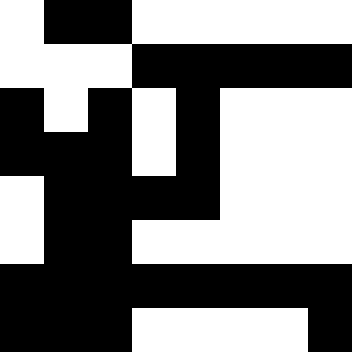[["white", "black", "black", "white", "white", "white", "white", "white"], ["white", "white", "white", "black", "black", "black", "black", "black"], ["black", "white", "black", "white", "black", "white", "white", "white"], ["black", "black", "black", "white", "black", "white", "white", "white"], ["white", "black", "black", "black", "black", "white", "white", "white"], ["white", "black", "black", "white", "white", "white", "white", "white"], ["black", "black", "black", "black", "black", "black", "black", "black"], ["black", "black", "black", "white", "white", "white", "white", "black"]]